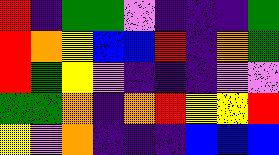[["red", "indigo", "green", "green", "violet", "indigo", "indigo", "indigo", "green"], ["red", "orange", "yellow", "blue", "blue", "red", "indigo", "orange", "green"], ["red", "green", "yellow", "violet", "indigo", "indigo", "indigo", "violet", "violet"], ["green", "green", "orange", "indigo", "orange", "red", "yellow", "yellow", "red"], ["yellow", "violet", "orange", "indigo", "indigo", "indigo", "blue", "blue", "blue"]]